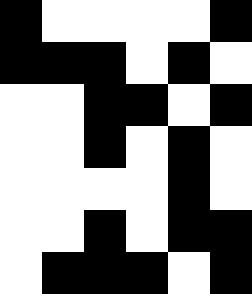[["black", "white", "white", "white", "white", "black"], ["black", "black", "black", "white", "black", "white"], ["white", "white", "black", "black", "white", "black"], ["white", "white", "black", "white", "black", "white"], ["white", "white", "white", "white", "black", "white"], ["white", "white", "black", "white", "black", "black"], ["white", "black", "black", "black", "white", "black"]]